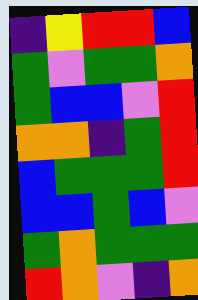[["indigo", "yellow", "red", "red", "blue"], ["green", "violet", "green", "green", "orange"], ["green", "blue", "blue", "violet", "red"], ["orange", "orange", "indigo", "green", "red"], ["blue", "green", "green", "green", "red"], ["blue", "blue", "green", "blue", "violet"], ["green", "orange", "green", "green", "green"], ["red", "orange", "violet", "indigo", "orange"]]